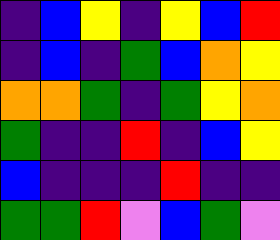[["indigo", "blue", "yellow", "indigo", "yellow", "blue", "red"], ["indigo", "blue", "indigo", "green", "blue", "orange", "yellow"], ["orange", "orange", "green", "indigo", "green", "yellow", "orange"], ["green", "indigo", "indigo", "red", "indigo", "blue", "yellow"], ["blue", "indigo", "indigo", "indigo", "red", "indigo", "indigo"], ["green", "green", "red", "violet", "blue", "green", "violet"]]